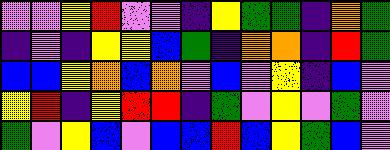[["violet", "violet", "yellow", "red", "violet", "violet", "indigo", "yellow", "green", "green", "indigo", "orange", "green"], ["indigo", "violet", "indigo", "yellow", "yellow", "blue", "green", "indigo", "orange", "orange", "indigo", "red", "green"], ["blue", "blue", "yellow", "orange", "blue", "orange", "violet", "blue", "violet", "yellow", "indigo", "blue", "violet"], ["yellow", "red", "indigo", "yellow", "red", "red", "indigo", "green", "violet", "yellow", "violet", "green", "violet"], ["green", "violet", "yellow", "blue", "violet", "blue", "blue", "red", "blue", "yellow", "green", "blue", "violet"]]